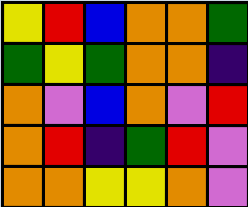[["yellow", "red", "blue", "orange", "orange", "green"], ["green", "yellow", "green", "orange", "orange", "indigo"], ["orange", "violet", "blue", "orange", "violet", "red"], ["orange", "red", "indigo", "green", "red", "violet"], ["orange", "orange", "yellow", "yellow", "orange", "violet"]]